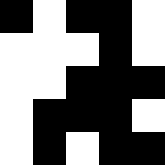[["black", "white", "black", "black", "white"], ["white", "white", "white", "black", "white"], ["white", "white", "black", "black", "black"], ["white", "black", "black", "black", "white"], ["white", "black", "white", "black", "black"]]